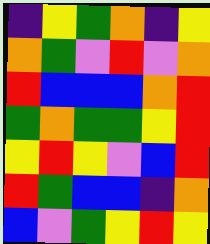[["indigo", "yellow", "green", "orange", "indigo", "yellow"], ["orange", "green", "violet", "red", "violet", "orange"], ["red", "blue", "blue", "blue", "orange", "red"], ["green", "orange", "green", "green", "yellow", "red"], ["yellow", "red", "yellow", "violet", "blue", "red"], ["red", "green", "blue", "blue", "indigo", "orange"], ["blue", "violet", "green", "yellow", "red", "yellow"]]